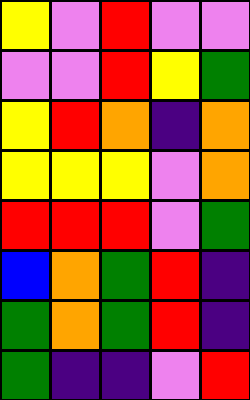[["yellow", "violet", "red", "violet", "violet"], ["violet", "violet", "red", "yellow", "green"], ["yellow", "red", "orange", "indigo", "orange"], ["yellow", "yellow", "yellow", "violet", "orange"], ["red", "red", "red", "violet", "green"], ["blue", "orange", "green", "red", "indigo"], ["green", "orange", "green", "red", "indigo"], ["green", "indigo", "indigo", "violet", "red"]]